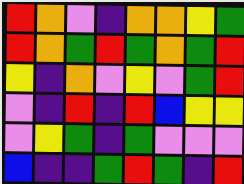[["red", "orange", "violet", "indigo", "orange", "orange", "yellow", "green"], ["red", "orange", "green", "red", "green", "orange", "green", "red"], ["yellow", "indigo", "orange", "violet", "yellow", "violet", "green", "red"], ["violet", "indigo", "red", "indigo", "red", "blue", "yellow", "yellow"], ["violet", "yellow", "green", "indigo", "green", "violet", "violet", "violet"], ["blue", "indigo", "indigo", "green", "red", "green", "indigo", "red"]]